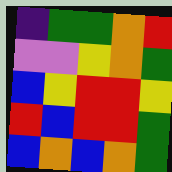[["indigo", "green", "green", "orange", "red"], ["violet", "violet", "yellow", "orange", "green"], ["blue", "yellow", "red", "red", "yellow"], ["red", "blue", "red", "red", "green"], ["blue", "orange", "blue", "orange", "green"]]